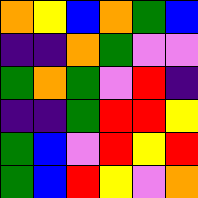[["orange", "yellow", "blue", "orange", "green", "blue"], ["indigo", "indigo", "orange", "green", "violet", "violet"], ["green", "orange", "green", "violet", "red", "indigo"], ["indigo", "indigo", "green", "red", "red", "yellow"], ["green", "blue", "violet", "red", "yellow", "red"], ["green", "blue", "red", "yellow", "violet", "orange"]]